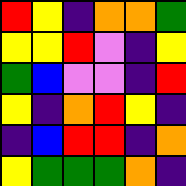[["red", "yellow", "indigo", "orange", "orange", "green"], ["yellow", "yellow", "red", "violet", "indigo", "yellow"], ["green", "blue", "violet", "violet", "indigo", "red"], ["yellow", "indigo", "orange", "red", "yellow", "indigo"], ["indigo", "blue", "red", "red", "indigo", "orange"], ["yellow", "green", "green", "green", "orange", "indigo"]]